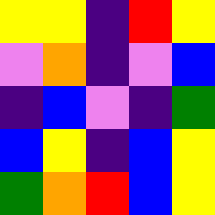[["yellow", "yellow", "indigo", "red", "yellow"], ["violet", "orange", "indigo", "violet", "blue"], ["indigo", "blue", "violet", "indigo", "green"], ["blue", "yellow", "indigo", "blue", "yellow"], ["green", "orange", "red", "blue", "yellow"]]